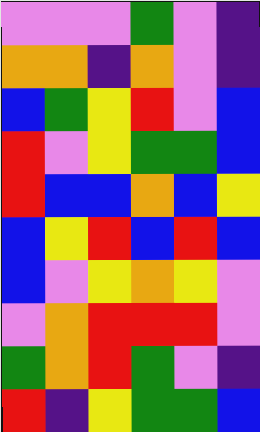[["violet", "violet", "violet", "green", "violet", "indigo"], ["orange", "orange", "indigo", "orange", "violet", "indigo"], ["blue", "green", "yellow", "red", "violet", "blue"], ["red", "violet", "yellow", "green", "green", "blue"], ["red", "blue", "blue", "orange", "blue", "yellow"], ["blue", "yellow", "red", "blue", "red", "blue"], ["blue", "violet", "yellow", "orange", "yellow", "violet"], ["violet", "orange", "red", "red", "red", "violet"], ["green", "orange", "red", "green", "violet", "indigo"], ["red", "indigo", "yellow", "green", "green", "blue"]]